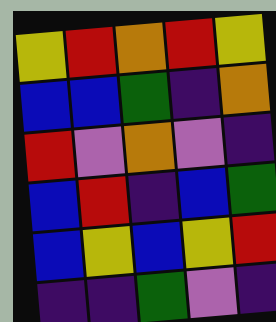[["yellow", "red", "orange", "red", "yellow"], ["blue", "blue", "green", "indigo", "orange"], ["red", "violet", "orange", "violet", "indigo"], ["blue", "red", "indigo", "blue", "green"], ["blue", "yellow", "blue", "yellow", "red"], ["indigo", "indigo", "green", "violet", "indigo"]]